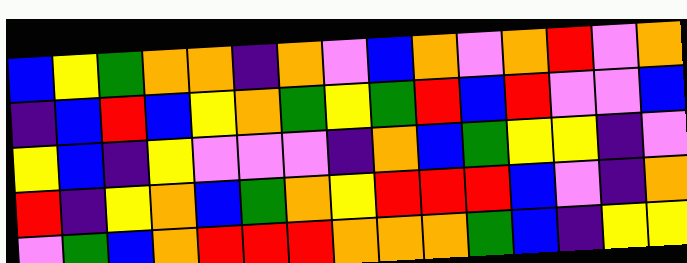[["blue", "yellow", "green", "orange", "orange", "indigo", "orange", "violet", "blue", "orange", "violet", "orange", "red", "violet", "orange"], ["indigo", "blue", "red", "blue", "yellow", "orange", "green", "yellow", "green", "red", "blue", "red", "violet", "violet", "blue"], ["yellow", "blue", "indigo", "yellow", "violet", "violet", "violet", "indigo", "orange", "blue", "green", "yellow", "yellow", "indigo", "violet"], ["red", "indigo", "yellow", "orange", "blue", "green", "orange", "yellow", "red", "red", "red", "blue", "violet", "indigo", "orange"], ["violet", "green", "blue", "orange", "red", "red", "red", "orange", "orange", "orange", "green", "blue", "indigo", "yellow", "yellow"]]